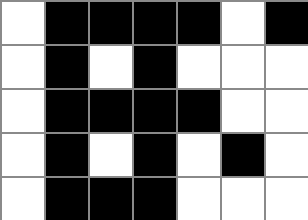[["white", "black", "black", "black", "black", "white", "black"], ["white", "black", "white", "black", "white", "white", "white"], ["white", "black", "black", "black", "black", "white", "white"], ["white", "black", "white", "black", "white", "black", "white"], ["white", "black", "black", "black", "white", "white", "white"]]